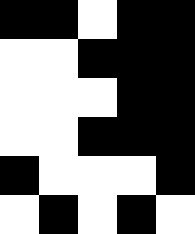[["black", "black", "white", "black", "black"], ["white", "white", "black", "black", "black"], ["white", "white", "white", "black", "black"], ["white", "white", "black", "black", "black"], ["black", "white", "white", "white", "black"], ["white", "black", "white", "black", "white"]]